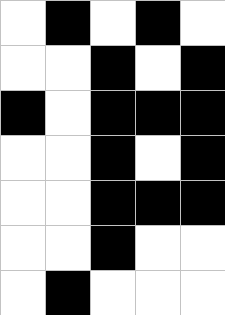[["white", "black", "white", "black", "white"], ["white", "white", "black", "white", "black"], ["black", "white", "black", "black", "black"], ["white", "white", "black", "white", "black"], ["white", "white", "black", "black", "black"], ["white", "white", "black", "white", "white"], ["white", "black", "white", "white", "white"]]